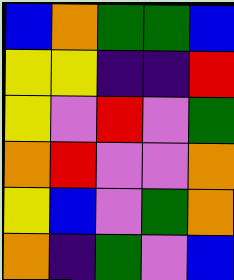[["blue", "orange", "green", "green", "blue"], ["yellow", "yellow", "indigo", "indigo", "red"], ["yellow", "violet", "red", "violet", "green"], ["orange", "red", "violet", "violet", "orange"], ["yellow", "blue", "violet", "green", "orange"], ["orange", "indigo", "green", "violet", "blue"]]